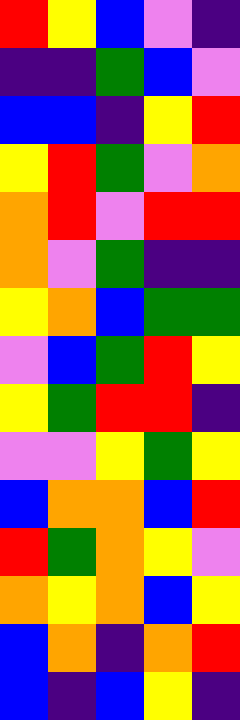[["red", "yellow", "blue", "violet", "indigo"], ["indigo", "indigo", "green", "blue", "violet"], ["blue", "blue", "indigo", "yellow", "red"], ["yellow", "red", "green", "violet", "orange"], ["orange", "red", "violet", "red", "red"], ["orange", "violet", "green", "indigo", "indigo"], ["yellow", "orange", "blue", "green", "green"], ["violet", "blue", "green", "red", "yellow"], ["yellow", "green", "red", "red", "indigo"], ["violet", "violet", "yellow", "green", "yellow"], ["blue", "orange", "orange", "blue", "red"], ["red", "green", "orange", "yellow", "violet"], ["orange", "yellow", "orange", "blue", "yellow"], ["blue", "orange", "indigo", "orange", "red"], ["blue", "indigo", "blue", "yellow", "indigo"]]